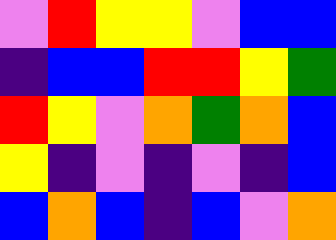[["violet", "red", "yellow", "yellow", "violet", "blue", "blue"], ["indigo", "blue", "blue", "red", "red", "yellow", "green"], ["red", "yellow", "violet", "orange", "green", "orange", "blue"], ["yellow", "indigo", "violet", "indigo", "violet", "indigo", "blue"], ["blue", "orange", "blue", "indigo", "blue", "violet", "orange"]]